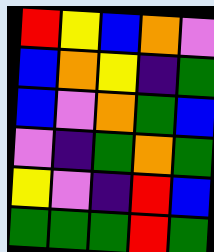[["red", "yellow", "blue", "orange", "violet"], ["blue", "orange", "yellow", "indigo", "green"], ["blue", "violet", "orange", "green", "blue"], ["violet", "indigo", "green", "orange", "green"], ["yellow", "violet", "indigo", "red", "blue"], ["green", "green", "green", "red", "green"]]